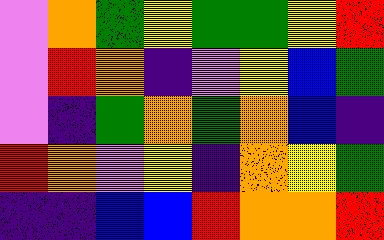[["violet", "orange", "green", "yellow", "green", "green", "yellow", "red"], ["violet", "red", "orange", "indigo", "violet", "yellow", "blue", "green"], ["violet", "indigo", "green", "orange", "green", "orange", "blue", "indigo"], ["red", "orange", "violet", "yellow", "indigo", "orange", "yellow", "green"], ["indigo", "indigo", "blue", "blue", "red", "orange", "orange", "red"]]